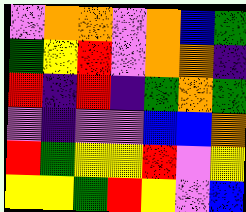[["violet", "orange", "orange", "violet", "orange", "blue", "green"], ["green", "yellow", "red", "violet", "orange", "orange", "indigo"], ["red", "indigo", "red", "indigo", "green", "orange", "green"], ["violet", "indigo", "violet", "violet", "blue", "blue", "orange"], ["red", "green", "yellow", "yellow", "red", "violet", "yellow"], ["yellow", "yellow", "green", "red", "yellow", "violet", "blue"]]